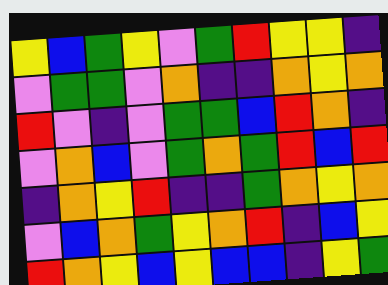[["yellow", "blue", "green", "yellow", "violet", "green", "red", "yellow", "yellow", "indigo"], ["violet", "green", "green", "violet", "orange", "indigo", "indigo", "orange", "yellow", "orange"], ["red", "violet", "indigo", "violet", "green", "green", "blue", "red", "orange", "indigo"], ["violet", "orange", "blue", "violet", "green", "orange", "green", "red", "blue", "red"], ["indigo", "orange", "yellow", "red", "indigo", "indigo", "green", "orange", "yellow", "orange"], ["violet", "blue", "orange", "green", "yellow", "orange", "red", "indigo", "blue", "yellow"], ["red", "orange", "yellow", "blue", "yellow", "blue", "blue", "indigo", "yellow", "green"]]